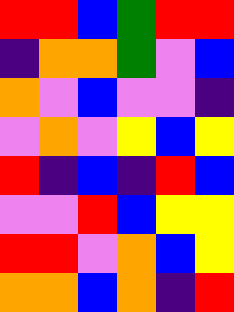[["red", "red", "blue", "green", "red", "red"], ["indigo", "orange", "orange", "green", "violet", "blue"], ["orange", "violet", "blue", "violet", "violet", "indigo"], ["violet", "orange", "violet", "yellow", "blue", "yellow"], ["red", "indigo", "blue", "indigo", "red", "blue"], ["violet", "violet", "red", "blue", "yellow", "yellow"], ["red", "red", "violet", "orange", "blue", "yellow"], ["orange", "orange", "blue", "orange", "indigo", "red"]]